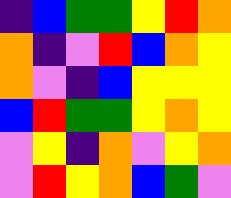[["indigo", "blue", "green", "green", "yellow", "red", "orange"], ["orange", "indigo", "violet", "red", "blue", "orange", "yellow"], ["orange", "violet", "indigo", "blue", "yellow", "yellow", "yellow"], ["blue", "red", "green", "green", "yellow", "orange", "yellow"], ["violet", "yellow", "indigo", "orange", "violet", "yellow", "orange"], ["violet", "red", "yellow", "orange", "blue", "green", "violet"]]